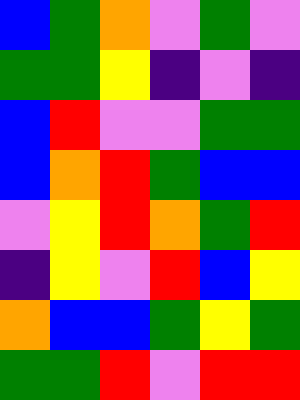[["blue", "green", "orange", "violet", "green", "violet"], ["green", "green", "yellow", "indigo", "violet", "indigo"], ["blue", "red", "violet", "violet", "green", "green"], ["blue", "orange", "red", "green", "blue", "blue"], ["violet", "yellow", "red", "orange", "green", "red"], ["indigo", "yellow", "violet", "red", "blue", "yellow"], ["orange", "blue", "blue", "green", "yellow", "green"], ["green", "green", "red", "violet", "red", "red"]]